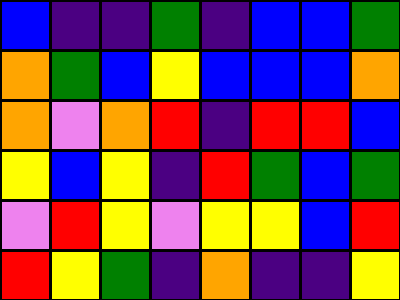[["blue", "indigo", "indigo", "green", "indigo", "blue", "blue", "green"], ["orange", "green", "blue", "yellow", "blue", "blue", "blue", "orange"], ["orange", "violet", "orange", "red", "indigo", "red", "red", "blue"], ["yellow", "blue", "yellow", "indigo", "red", "green", "blue", "green"], ["violet", "red", "yellow", "violet", "yellow", "yellow", "blue", "red"], ["red", "yellow", "green", "indigo", "orange", "indigo", "indigo", "yellow"]]